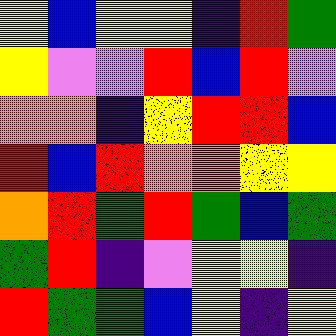[["yellow", "blue", "yellow", "yellow", "indigo", "red", "green"], ["yellow", "violet", "violet", "red", "blue", "red", "violet"], ["orange", "orange", "indigo", "yellow", "red", "red", "blue"], ["red", "blue", "red", "orange", "orange", "yellow", "yellow"], ["orange", "red", "green", "red", "green", "blue", "green"], ["green", "red", "indigo", "violet", "yellow", "yellow", "indigo"], ["red", "green", "green", "blue", "yellow", "indigo", "yellow"]]